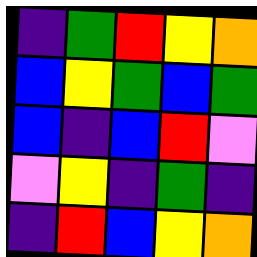[["indigo", "green", "red", "yellow", "orange"], ["blue", "yellow", "green", "blue", "green"], ["blue", "indigo", "blue", "red", "violet"], ["violet", "yellow", "indigo", "green", "indigo"], ["indigo", "red", "blue", "yellow", "orange"]]